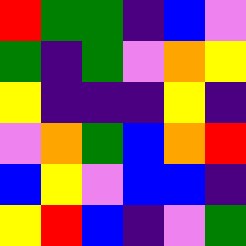[["red", "green", "green", "indigo", "blue", "violet"], ["green", "indigo", "green", "violet", "orange", "yellow"], ["yellow", "indigo", "indigo", "indigo", "yellow", "indigo"], ["violet", "orange", "green", "blue", "orange", "red"], ["blue", "yellow", "violet", "blue", "blue", "indigo"], ["yellow", "red", "blue", "indigo", "violet", "green"]]